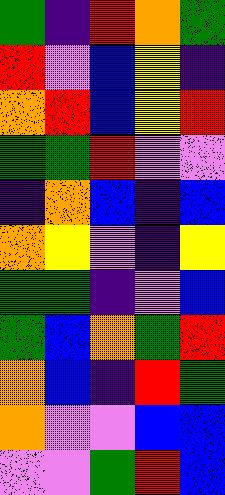[["green", "indigo", "red", "orange", "green"], ["red", "violet", "blue", "yellow", "indigo"], ["orange", "red", "blue", "yellow", "red"], ["green", "green", "red", "violet", "violet"], ["indigo", "orange", "blue", "indigo", "blue"], ["orange", "yellow", "violet", "indigo", "yellow"], ["green", "green", "indigo", "violet", "blue"], ["green", "blue", "orange", "green", "red"], ["orange", "blue", "indigo", "red", "green"], ["orange", "violet", "violet", "blue", "blue"], ["violet", "violet", "green", "red", "blue"]]